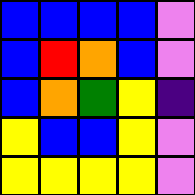[["blue", "blue", "blue", "blue", "violet"], ["blue", "red", "orange", "blue", "violet"], ["blue", "orange", "green", "yellow", "indigo"], ["yellow", "blue", "blue", "yellow", "violet"], ["yellow", "yellow", "yellow", "yellow", "violet"]]